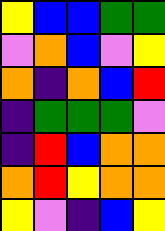[["yellow", "blue", "blue", "green", "green"], ["violet", "orange", "blue", "violet", "yellow"], ["orange", "indigo", "orange", "blue", "red"], ["indigo", "green", "green", "green", "violet"], ["indigo", "red", "blue", "orange", "orange"], ["orange", "red", "yellow", "orange", "orange"], ["yellow", "violet", "indigo", "blue", "yellow"]]